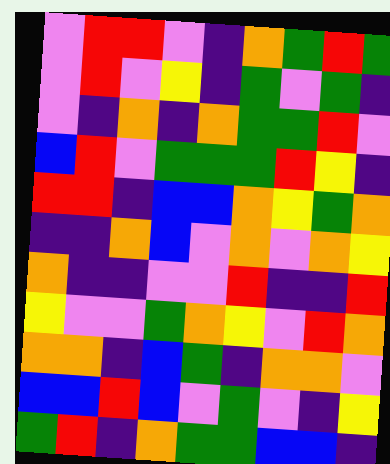[["violet", "red", "red", "violet", "indigo", "orange", "green", "red", "green"], ["violet", "red", "violet", "yellow", "indigo", "green", "violet", "green", "indigo"], ["violet", "indigo", "orange", "indigo", "orange", "green", "green", "red", "violet"], ["blue", "red", "violet", "green", "green", "green", "red", "yellow", "indigo"], ["red", "red", "indigo", "blue", "blue", "orange", "yellow", "green", "orange"], ["indigo", "indigo", "orange", "blue", "violet", "orange", "violet", "orange", "yellow"], ["orange", "indigo", "indigo", "violet", "violet", "red", "indigo", "indigo", "red"], ["yellow", "violet", "violet", "green", "orange", "yellow", "violet", "red", "orange"], ["orange", "orange", "indigo", "blue", "green", "indigo", "orange", "orange", "violet"], ["blue", "blue", "red", "blue", "violet", "green", "violet", "indigo", "yellow"], ["green", "red", "indigo", "orange", "green", "green", "blue", "blue", "indigo"]]